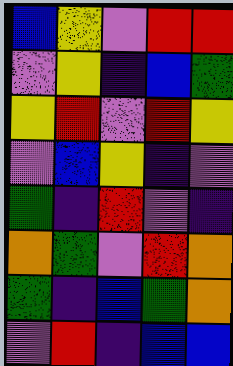[["blue", "yellow", "violet", "red", "red"], ["violet", "yellow", "indigo", "blue", "green"], ["yellow", "red", "violet", "red", "yellow"], ["violet", "blue", "yellow", "indigo", "violet"], ["green", "indigo", "red", "violet", "indigo"], ["orange", "green", "violet", "red", "orange"], ["green", "indigo", "blue", "green", "orange"], ["violet", "red", "indigo", "blue", "blue"]]